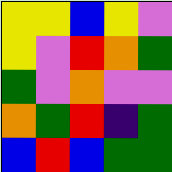[["yellow", "yellow", "blue", "yellow", "violet"], ["yellow", "violet", "red", "orange", "green"], ["green", "violet", "orange", "violet", "violet"], ["orange", "green", "red", "indigo", "green"], ["blue", "red", "blue", "green", "green"]]